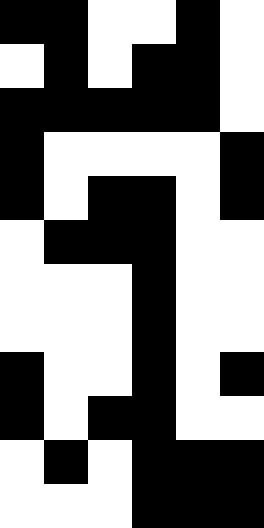[["black", "black", "white", "white", "black", "white"], ["white", "black", "white", "black", "black", "white"], ["black", "black", "black", "black", "black", "white"], ["black", "white", "white", "white", "white", "black"], ["black", "white", "black", "black", "white", "black"], ["white", "black", "black", "black", "white", "white"], ["white", "white", "white", "black", "white", "white"], ["white", "white", "white", "black", "white", "white"], ["black", "white", "white", "black", "white", "black"], ["black", "white", "black", "black", "white", "white"], ["white", "black", "white", "black", "black", "black"], ["white", "white", "white", "black", "black", "black"]]